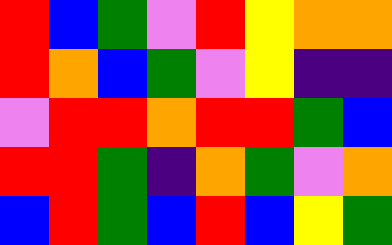[["red", "blue", "green", "violet", "red", "yellow", "orange", "orange"], ["red", "orange", "blue", "green", "violet", "yellow", "indigo", "indigo"], ["violet", "red", "red", "orange", "red", "red", "green", "blue"], ["red", "red", "green", "indigo", "orange", "green", "violet", "orange"], ["blue", "red", "green", "blue", "red", "blue", "yellow", "green"]]